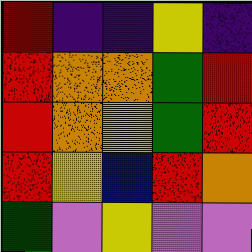[["red", "indigo", "indigo", "yellow", "indigo"], ["red", "orange", "orange", "green", "red"], ["red", "orange", "yellow", "green", "red"], ["red", "yellow", "blue", "red", "orange"], ["green", "violet", "yellow", "violet", "violet"]]